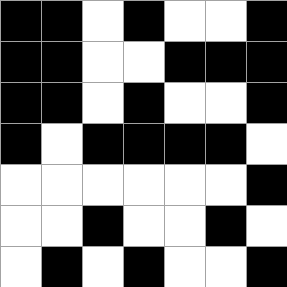[["black", "black", "white", "black", "white", "white", "black"], ["black", "black", "white", "white", "black", "black", "black"], ["black", "black", "white", "black", "white", "white", "black"], ["black", "white", "black", "black", "black", "black", "white"], ["white", "white", "white", "white", "white", "white", "black"], ["white", "white", "black", "white", "white", "black", "white"], ["white", "black", "white", "black", "white", "white", "black"]]